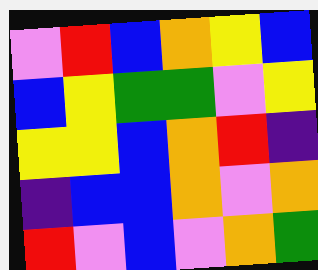[["violet", "red", "blue", "orange", "yellow", "blue"], ["blue", "yellow", "green", "green", "violet", "yellow"], ["yellow", "yellow", "blue", "orange", "red", "indigo"], ["indigo", "blue", "blue", "orange", "violet", "orange"], ["red", "violet", "blue", "violet", "orange", "green"]]